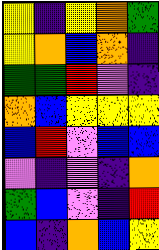[["yellow", "indigo", "yellow", "orange", "green"], ["yellow", "orange", "blue", "orange", "indigo"], ["green", "green", "red", "violet", "indigo"], ["orange", "blue", "yellow", "yellow", "yellow"], ["blue", "red", "violet", "blue", "blue"], ["violet", "indigo", "violet", "indigo", "orange"], ["green", "blue", "violet", "indigo", "red"], ["blue", "indigo", "orange", "blue", "yellow"]]